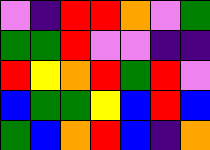[["violet", "indigo", "red", "red", "orange", "violet", "green"], ["green", "green", "red", "violet", "violet", "indigo", "indigo"], ["red", "yellow", "orange", "red", "green", "red", "violet"], ["blue", "green", "green", "yellow", "blue", "red", "blue"], ["green", "blue", "orange", "red", "blue", "indigo", "orange"]]